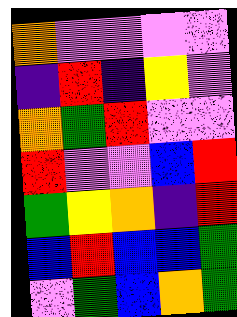[["orange", "violet", "violet", "violet", "violet"], ["indigo", "red", "indigo", "yellow", "violet"], ["orange", "green", "red", "violet", "violet"], ["red", "violet", "violet", "blue", "red"], ["green", "yellow", "orange", "indigo", "red"], ["blue", "red", "blue", "blue", "green"], ["violet", "green", "blue", "orange", "green"]]